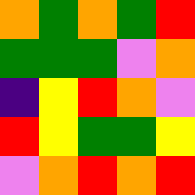[["orange", "green", "orange", "green", "red"], ["green", "green", "green", "violet", "orange"], ["indigo", "yellow", "red", "orange", "violet"], ["red", "yellow", "green", "green", "yellow"], ["violet", "orange", "red", "orange", "red"]]